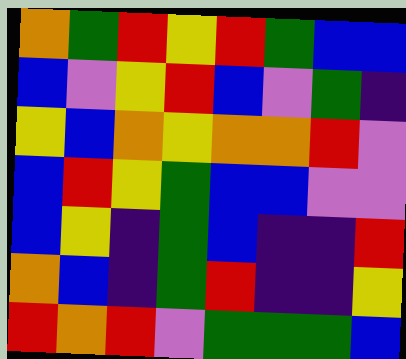[["orange", "green", "red", "yellow", "red", "green", "blue", "blue"], ["blue", "violet", "yellow", "red", "blue", "violet", "green", "indigo"], ["yellow", "blue", "orange", "yellow", "orange", "orange", "red", "violet"], ["blue", "red", "yellow", "green", "blue", "blue", "violet", "violet"], ["blue", "yellow", "indigo", "green", "blue", "indigo", "indigo", "red"], ["orange", "blue", "indigo", "green", "red", "indigo", "indigo", "yellow"], ["red", "orange", "red", "violet", "green", "green", "green", "blue"]]